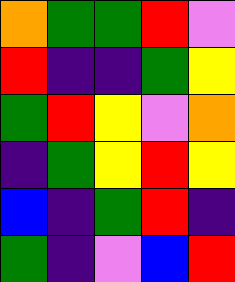[["orange", "green", "green", "red", "violet"], ["red", "indigo", "indigo", "green", "yellow"], ["green", "red", "yellow", "violet", "orange"], ["indigo", "green", "yellow", "red", "yellow"], ["blue", "indigo", "green", "red", "indigo"], ["green", "indigo", "violet", "blue", "red"]]